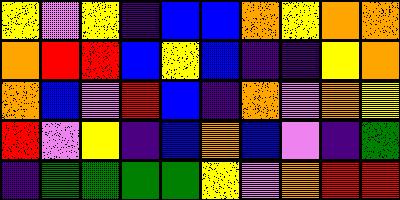[["yellow", "violet", "yellow", "indigo", "blue", "blue", "orange", "yellow", "orange", "orange"], ["orange", "red", "red", "blue", "yellow", "blue", "indigo", "indigo", "yellow", "orange"], ["orange", "blue", "violet", "red", "blue", "indigo", "orange", "violet", "orange", "yellow"], ["red", "violet", "yellow", "indigo", "blue", "orange", "blue", "violet", "indigo", "green"], ["indigo", "green", "green", "green", "green", "yellow", "violet", "orange", "red", "red"]]